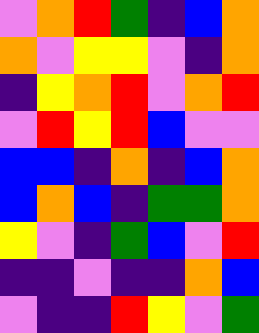[["violet", "orange", "red", "green", "indigo", "blue", "orange"], ["orange", "violet", "yellow", "yellow", "violet", "indigo", "orange"], ["indigo", "yellow", "orange", "red", "violet", "orange", "red"], ["violet", "red", "yellow", "red", "blue", "violet", "violet"], ["blue", "blue", "indigo", "orange", "indigo", "blue", "orange"], ["blue", "orange", "blue", "indigo", "green", "green", "orange"], ["yellow", "violet", "indigo", "green", "blue", "violet", "red"], ["indigo", "indigo", "violet", "indigo", "indigo", "orange", "blue"], ["violet", "indigo", "indigo", "red", "yellow", "violet", "green"]]